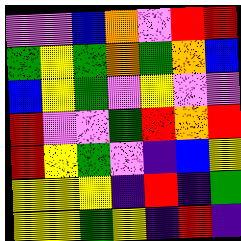[["violet", "violet", "blue", "orange", "violet", "red", "red"], ["green", "yellow", "green", "orange", "green", "orange", "blue"], ["blue", "yellow", "green", "violet", "yellow", "violet", "violet"], ["red", "violet", "violet", "green", "red", "orange", "red"], ["red", "yellow", "green", "violet", "indigo", "blue", "yellow"], ["yellow", "yellow", "yellow", "indigo", "red", "indigo", "green"], ["yellow", "yellow", "green", "yellow", "indigo", "red", "indigo"]]